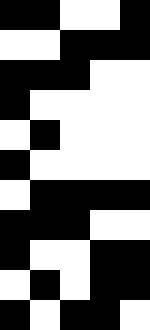[["black", "black", "white", "white", "black"], ["white", "white", "black", "black", "black"], ["black", "black", "black", "white", "white"], ["black", "white", "white", "white", "white"], ["white", "black", "white", "white", "white"], ["black", "white", "white", "white", "white"], ["white", "black", "black", "black", "black"], ["black", "black", "black", "white", "white"], ["black", "white", "white", "black", "black"], ["white", "black", "white", "black", "black"], ["black", "white", "black", "black", "white"]]